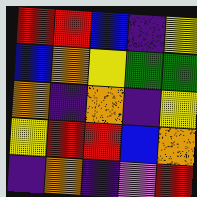[["red", "red", "blue", "indigo", "yellow"], ["blue", "orange", "yellow", "green", "green"], ["orange", "indigo", "orange", "indigo", "yellow"], ["yellow", "red", "red", "blue", "orange"], ["indigo", "orange", "indigo", "violet", "red"]]